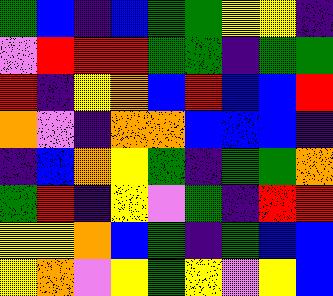[["green", "blue", "indigo", "blue", "green", "green", "yellow", "yellow", "indigo"], ["violet", "red", "red", "red", "green", "green", "indigo", "green", "green"], ["red", "indigo", "yellow", "orange", "blue", "red", "blue", "blue", "red"], ["orange", "violet", "indigo", "orange", "orange", "blue", "blue", "blue", "indigo"], ["indigo", "blue", "orange", "yellow", "green", "indigo", "green", "green", "orange"], ["green", "red", "indigo", "yellow", "violet", "green", "indigo", "red", "red"], ["yellow", "yellow", "orange", "blue", "green", "indigo", "green", "blue", "blue"], ["yellow", "orange", "violet", "yellow", "green", "yellow", "violet", "yellow", "blue"]]